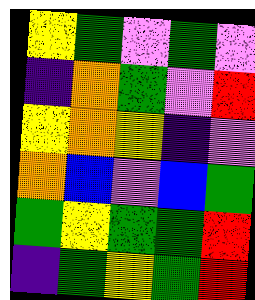[["yellow", "green", "violet", "green", "violet"], ["indigo", "orange", "green", "violet", "red"], ["yellow", "orange", "yellow", "indigo", "violet"], ["orange", "blue", "violet", "blue", "green"], ["green", "yellow", "green", "green", "red"], ["indigo", "green", "yellow", "green", "red"]]